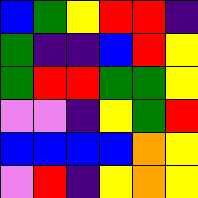[["blue", "green", "yellow", "red", "red", "indigo"], ["green", "indigo", "indigo", "blue", "red", "yellow"], ["green", "red", "red", "green", "green", "yellow"], ["violet", "violet", "indigo", "yellow", "green", "red"], ["blue", "blue", "blue", "blue", "orange", "yellow"], ["violet", "red", "indigo", "yellow", "orange", "yellow"]]